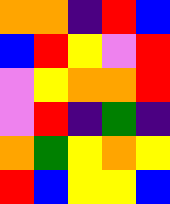[["orange", "orange", "indigo", "red", "blue"], ["blue", "red", "yellow", "violet", "red"], ["violet", "yellow", "orange", "orange", "red"], ["violet", "red", "indigo", "green", "indigo"], ["orange", "green", "yellow", "orange", "yellow"], ["red", "blue", "yellow", "yellow", "blue"]]